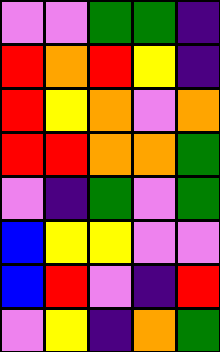[["violet", "violet", "green", "green", "indigo"], ["red", "orange", "red", "yellow", "indigo"], ["red", "yellow", "orange", "violet", "orange"], ["red", "red", "orange", "orange", "green"], ["violet", "indigo", "green", "violet", "green"], ["blue", "yellow", "yellow", "violet", "violet"], ["blue", "red", "violet", "indigo", "red"], ["violet", "yellow", "indigo", "orange", "green"]]